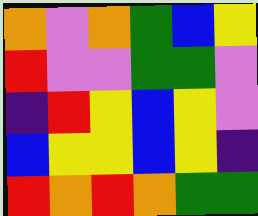[["orange", "violet", "orange", "green", "blue", "yellow"], ["red", "violet", "violet", "green", "green", "violet"], ["indigo", "red", "yellow", "blue", "yellow", "violet"], ["blue", "yellow", "yellow", "blue", "yellow", "indigo"], ["red", "orange", "red", "orange", "green", "green"]]